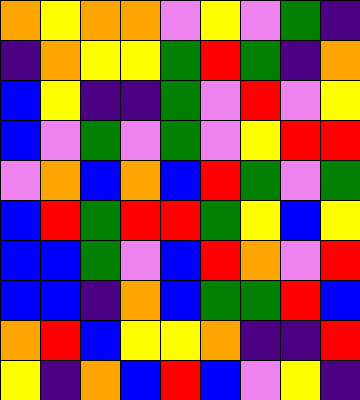[["orange", "yellow", "orange", "orange", "violet", "yellow", "violet", "green", "indigo"], ["indigo", "orange", "yellow", "yellow", "green", "red", "green", "indigo", "orange"], ["blue", "yellow", "indigo", "indigo", "green", "violet", "red", "violet", "yellow"], ["blue", "violet", "green", "violet", "green", "violet", "yellow", "red", "red"], ["violet", "orange", "blue", "orange", "blue", "red", "green", "violet", "green"], ["blue", "red", "green", "red", "red", "green", "yellow", "blue", "yellow"], ["blue", "blue", "green", "violet", "blue", "red", "orange", "violet", "red"], ["blue", "blue", "indigo", "orange", "blue", "green", "green", "red", "blue"], ["orange", "red", "blue", "yellow", "yellow", "orange", "indigo", "indigo", "red"], ["yellow", "indigo", "orange", "blue", "red", "blue", "violet", "yellow", "indigo"]]